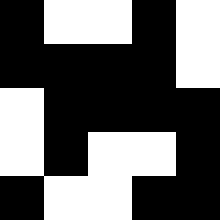[["black", "white", "white", "black", "white"], ["black", "black", "black", "black", "white"], ["white", "black", "black", "black", "black"], ["white", "black", "white", "white", "black"], ["black", "white", "white", "black", "black"]]